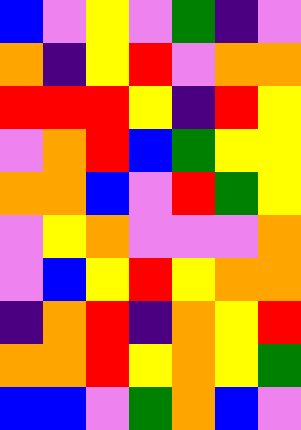[["blue", "violet", "yellow", "violet", "green", "indigo", "violet"], ["orange", "indigo", "yellow", "red", "violet", "orange", "orange"], ["red", "red", "red", "yellow", "indigo", "red", "yellow"], ["violet", "orange", "red", "blue", "green", "yellow", "yellow"], ["orange", "orange", "blue", "violet", "red", "green", "yellow"], ["violet", "yellow", "orange", "violet", "violet", "violet", "orange"], ["violet", "blue", "yellow", "red", "yellow", "orange", "orange"], ["indigo", "orange", "red", "indigo", "orange", "yellow", "red"], ["orange", "orange", "red", "yellow", "orange", "yellow", "green"], ["blue", "blue", "violet", "green", "orange", "blue", "violet"]]